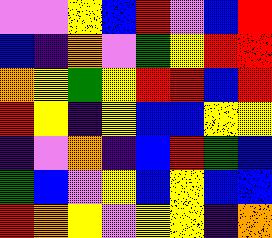[["violet", "violet", "yellow", "blue", "red", "violet", "blue", "red"], ["blue", "indigo", "orange", "violet", "green", "yellow", "red", "red"], ["orange", "yellow", "green", "yellow", "red", "red", "blue", "red"], ["red", "yellow", "indigo", "yellow", "blue", "blue", "yellow", "yellow"], ["indigo", "violet", "orange", "indigo", "blue", "red", "green", "blue"], ["green", "blue", "violet", "yellow", "blue", "yellow", "blue", "blue"], ["red", "orange", "yellow", "violet", "yellow", "yellow", "indigo", "orange"]]